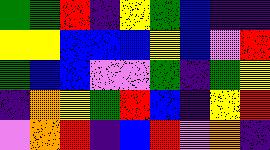[["green", "green", "red", "indigo", "yellow", "green", "blue", "indigo", "indigo"], ["yellow", "yellow", "blue", "blue", "blue", "yellow", "blue", "violet", "red"], ["green", "blue", "blue", "violet", "violet", "green", "indigo", "green", "yellow"], ["indigo", "orange", "yellow", "green", "red", "blue", "indigo", "yellow", "red"], ["violet", "orange", "red", "indigo", "blue", "red", "violet", "orange", "indigo"]]